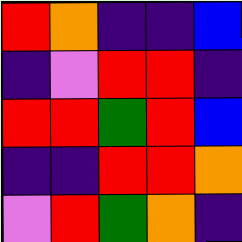[["red", "orange", "indigo", "indigo", "blue"], ["indigo", "violet", "red", "red", "indigo"], ["red", "red", "green", "red", "blue"], ["indigo", "indigo", "red", "red", "orange"], ["violet", "red", "green", "orange", "indigo"]]